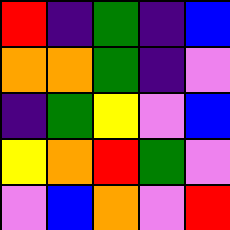[["red", "indigo", "green", "indigo", "blue"], ["orange", "orange", "green", "indigo", "violet"], ["indigo", "green", "yellow", "violet", "blue"], ["yellow", "orange", "red", "green", "violet"], ["violet", "blue", "orange", "violet", "red"]]